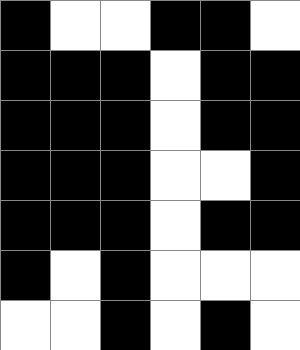[["black", "white", "white", "black", "black", "white"], ["black", "black", "black", "white", "black", "black"], ["black", "black", "black", "white", "black", "black"], ["black", "black", "black", "white", "white", "black"], ["black", "black", "black", "white", "black", "black"], ["black", "white", "black", "white", "white", "white"], ["white", "white", "black", "white", "black", "white"]]